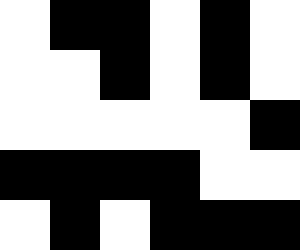[["white", "black", "black", "white", "black", "white"], ["white", "white", "black", "white", "black", "white"], ["white", "white", "white", "white", "white", "black"], ["black", "black", "black", "black", "white", "white"], ["white", "black", "white", "black", "black", "black"]]